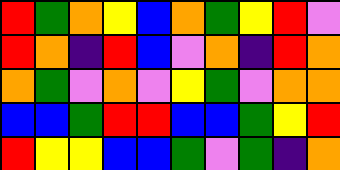[["red", "green", "orange", "yellow", "blue", "orange", "green", "yellow", "red", "violet"], ["red", "orange", "indigo", "red", "blue", "violet", "orange", "indigo", "red", "orange"], ["orange", "green", "violet", "orange", "violet", "yellow", "green", "violet", "orange", "orange"], ["blue", "blue", "green", "red", "red", "blue", "blue", "green", "yellow", "red"], ["red", "yellow", "yellow", "blue", "blue", "green", "violet", "green", "indigo", "orange"]]